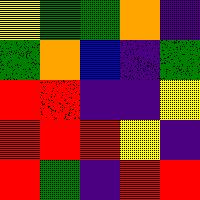[["yellow", "green", "green", "orange", "indigo"], ["green", "orange", "blue", "indigo", "green"], ["red", "red", "indigo", "indigo", "yellow"], ["red", "red", "red", "yellow", "indigo"], ["red", "green", "indigo", "red", "red"]]